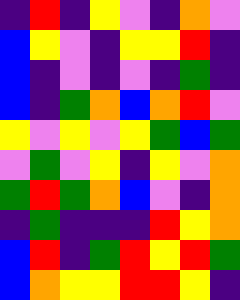[["indigo", "red", "indigo", "yellow", "violet", "indigo", "orange", "violet"], ["blue", "yellow", "violet", "indigo", "yellow", "yellow", "red", "indigo"], ["blue", "indigo", "violet", "indigo", "violet", "indigo", "green", "indigo"], ["blue", "indigo", "green", "orange", "blue", "orange", "red", "violet"], ["yellow", "violet", "yellow", "violet", "yellow", "green", "blue", "green"], ["violet", "green", "violet", "yellow", "indigo", "yellow", "violet", "orange"], ["green", "red", "green", "orange", "blue", "violet", "indigo", "orange"], ["indigo", "green", "indigo", "indigo", "indigo", "red", "yellow", "orange"], ["blue", "red", "indigo", "green", "red", "yellow", "red", "green"], ["blue", "orange", "yellow", "yellow", "red", "red", "yellow", "indigo"]]